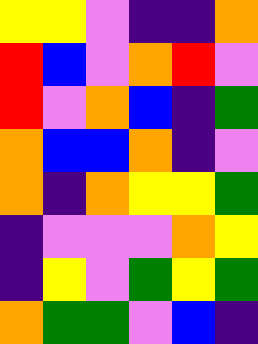[["yellow", "yellow", "violet", "indigo", "indigo", "orange"], ["red", "blue", "violet", "orange", "red", "violet"], ["red", "violet", "orange", "blue", "indigo", "green"], ["orange", "blue", "blue", "orange", "indigo", "violet"], ["orange", "indigo", "orange", "yellow", "yellow", "green"], ["indigo", "violet", "violet", "violet", "orange", "yellow"], ["indigo", "yellow", "violet", "green", "yellow", "green"], ["orange", "green", "green", "violet", "blue", "indigo"]]